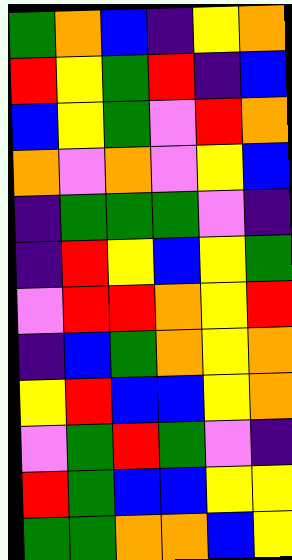[["green", "orange", "blue", "indigo", "yellow", "orange"], ["red", "yellow", "green", "red", "indigo", "blue"], ["blue", "yellow", "green", "violet", "red", "orange"], ["orange", "violet", "orange", "violet", "yellow", "blue"], ["indigo", "green", "green", "green", "violet", "indigo"], ["indigo", "red", "yellow", "blue", "yellow", "green"], ["violet", "red", "red", "orange", "yellow", "red"], ["indigo", "blue", "green", "orange", "yellow", "orange"], ["yellow", "red", "blue", "blue", "yellow", "orange"], ["violet", "green", "red", "green", "violet", "indigo"], ["red", "green", "blue", "blue", "yellow", "yellow"], ["green", "green", "orange", "orange", "blue", "yellow"]]